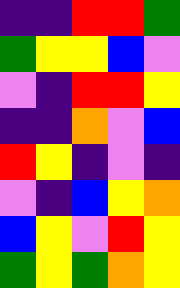[["indigo", "indigo", "red", "red", "green"], ["green", "yellow", "yellow", "blue", "violet"], ["violet", "indigo", "red", "red", "yellow"], ["indigo", "indigo", "orange", "violet", "blue"], ["red", "yellow", "indigo", "violet", "indigo"], ["violet", "indigo", "blue", "yellow", "orange"], ["blue", "yellow", "violet", "red", "yellow"], ["green", "yellow", "green", "orange", "yellow"]]